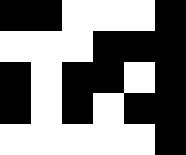[["black", "black", "white", "white", "white", "black"], ["white", "white", "white", "black", "black", "black"], ["black", "white", "black", "black", "white", "black"], ["black", "white", "black", "white", "black", "black"], ["white", "white", "white", "white", "white", "black"]]